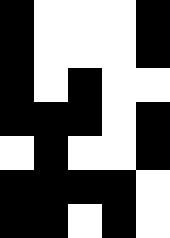[["black", "white", "white", "white", "black"], ["black", "white", "white", "white", "black"], ["black", "white", "black", "white", "white"], ["black", "black", "black", "white", "black"], ["white", "black", "white", "white", "black"], ["black", "black", "black", "black", "white"], ["black", "black", "white", "black", "white"]]